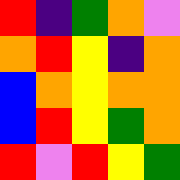[["red", "indigo", "green", "orange", "violet"], ["orange", "red", "yellow", "indigo", "orange"], ["blue", "orange", "yellow", "orange", "orange"], ["blue", "red", "yellow", "green", "orange"], ["red", "violet", "red", "yellow", "green"]]